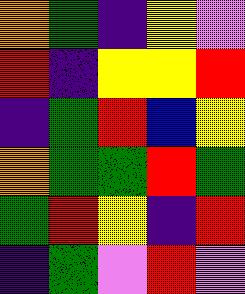[["orange", "green", "indigo", "yellow", "violet"], ["red", "indigo", "yellow", "yellow", "red"], ["indigo", "green", "red", "blue", "yellow"], ["orange", "green", "green", "red", "green"], ["green", "red", "yellow", "indigo", "red"], ["indigo", "green", "violet", "red", "violet"]]